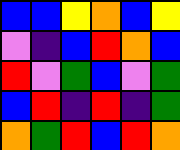[["blue", "blue", "yellow", "orange", "blue", "yellow"], ["violet", "indigo", "blue", "red", "orange", "blue"], ["red", "violet", "green", "blue", "violet", "green"], ["blue", "red", "indigo", "red", "indigo", "green"], ["orange", "green", "red", "blue", "red", "orange"]]